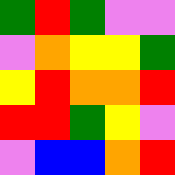[["green", "red", "green", "violet", "violet"], ["violet", "orange", "yellow", "yellow", "green"], ["yellow", "red", "orange", "orange", "red"], ["red", "red", "green", "yellow", "violet"], ["violet", "blue", "blue", "orange", "red"]]